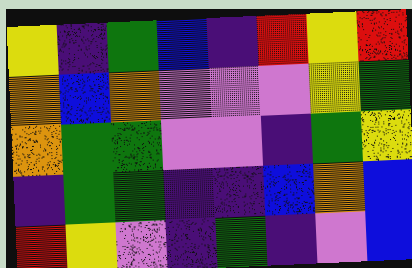[["yellow", "indigo", "green", "blue", "indigo", "red", "yellow", "red"], ["orange", "blue", "orange", "violet", "violet", "violet", "yellow", "green"], ["orange", "green", "green", "violet", "violet", "indigo", "green", "yellow"], ["indigo", "green", "green", "indigo", "indigo", "blue", "orange", "blue"], ["red", "yellow", "violet", "indigo", "green", "indigo", "violet", "blue"]]